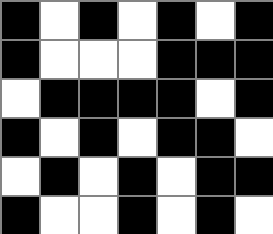[["black", "white", "black", "white", "black", "white", "black"], ["black", "white", "white", "white", "black", "black", "black"], ["white", "black", "black", "black", "black", "white", "black"], ["black", "white", "black", "white", "black", "black", "white"], ["white", "black", "white", "black", "white", "black", "black"], ["black", "white", "white", "black", "white", "black", "white"]]